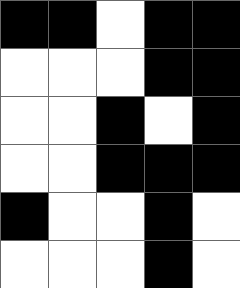[["black", "black", "white", "black", "black"], ["white", "white", "white", "black", "black"], ["white", "white", "black", "white", "black"], ["white", "white", "black", "black", "black"], ["black", "white", "white", "black", "white"], ["white", "white", "white", "black", "white"]]